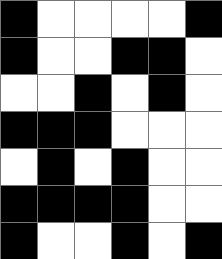[["black", "white", "white", "white", "white", "black"], ["black", "white", "white", "black", "black", "white"], ["white", "white", "black", "white", "black", "white"], ["black", "black", "black", "white", "white", "white"], ["white", "black", "white", "black", "white", "white"], ["black", "black", "black", "black", "white", "white"], ["black", "white", "white", "black", "white", "black"]]